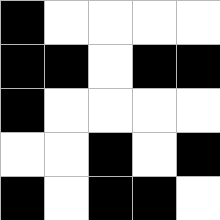[["black", "white", "white", "white", "white"], ["black", "black", "white", "black", "black"], ["black", "white", "white", "white", "white"], ["white", "white", "black", "white", "black"], ["black", "white", "black", "black", "white"]]